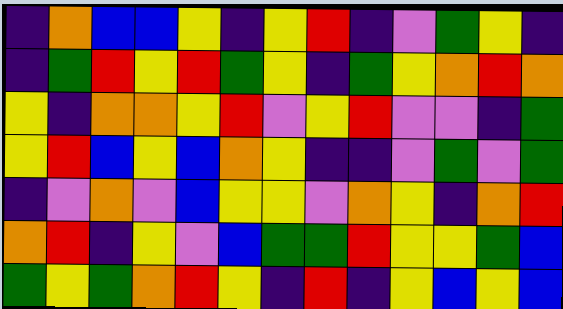[["indigo", "orange", "blue", "blue", "yellow", "indigo", "yellow", "red", "indigo", "violet", "green", "yellow", "indigo"], ["indigo", "green", "red", "yellow", "red", "green", "yellow", "indigo", "green", "yellow", "orange", "red", "orange"], ["yellow", "indigo", "orange", "orange", "yellow", "red", "violet", "yellow", "red", "violet", "violet", "indigo", "green"], ["yellow", "red", "blue", "yellow", "blue", "orange", "yellow", "indigo", "indigo", "violet", "green", "violet", "green"], ["indigo", "violet", "orange", "violet", "blue", "yellow", "yellow", "violet", "orange", "yellow", "indigo", "orange", "red"], ["orange", "red", "indigo", "yellow", "violet", "blue", "green", "green", "red", "yellow", "yellow", "green", "blue"], ["green", "yellow", "green", "orange", "red", "yellow", "indigo", "red", "indigo", "yellow", "blue", "yellow", "blue"]]